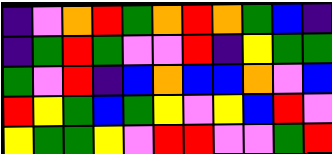[["indigo", "violet", "orange", "red", "green", "orange", "red", "orange", "green", "blue", "indigo"], ["indigo", "green", "red", "green", "violet", "violet", "red", "indigo", "yellow", "green", "green"], ["green", "violet", "red", "indigo", "blue", "orange", "blue", "blue", "orange", "violet", "blue"], ["red", "yellow", "green", "blue", "green", "yellow", "violet", "yellow", "blue", "red", "violet"], ["yellow", "green", "green", "yellow", "violet", "red", "red", "violet", "violet", "green", "red"]]